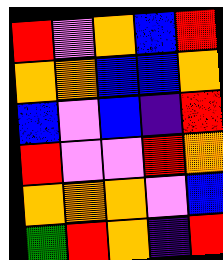[["red", "violet", "orange", "blue", "red"], ["orange", "orange", "blue", "blue", "orange"], ["blue", "violet", "blue", "indigo", "red"], ["red", "violet", "violet", "red", "orange"], ["orange", "orange", "orange", "violet", "blue"], ["green", "red", "orange", "indigo", "red"]]